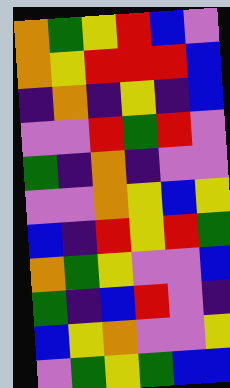[["orange", "green", "yellow", "red", "blue", "violet"], ["orange", "yellow", "red", "red", "red", "blue"], ["indigo", "orange", "indigo", "yellow", "indigo", "blue"], ["violet", "violet", "red", "green", "red", "violet"], ["green", "indigo", "orange", "indigo", "violet", "violet"], ["violet", "violet", "orange", "yellow", "blue", "yellow"], ["blue", "indigo", "red", "yellow", "red", "green"], ["orange", "green", "yellow", "violet", "violet", "blue"], ["green", "indigo", "blue", "red", "violet", "indigo"], ["blue", "yellow", "orange", "violet", "violet", "yellow"], ["violet", "green", "yellow", "green", "blue", "blue"]]